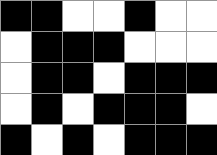[["black", "black", "white", "white", "black", "white", "white"], ["white", "black", "black", "black", "white", "white", "white"], ["white", "black", "black", "white", "black", "black", "black"], ["white", "black", "white", "black", "black", "black", "white"], ["black", "white", "black", "white", "black", "black", "black"]]